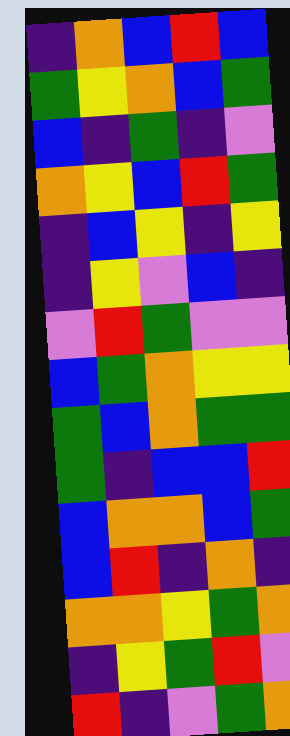[["indigo", "orange", "blue", "red", "blue"], ["green", "yellow", "orange", "blue", "green"], ["blue", "indigo", "green", "indigo", "violet"], ["orange", "yellow", "blue", "red", "green"], ["indigo", "blue", "yellow", "indigo", "yellow"], ["indigo", "yellow", "violet", "blue", "indigo"], ["violet", "red", "green", "violet", "violet"], ["blue", "green", "orange", "yellow", "yellow"], ["green", "blue", "orange", "green", "green"], ["green", "indigo", "blue", "blue", "red"], ["blue", "orange", "orange", "blue", "green"], ["blue", "red", "indigo", "orange", "indigo"], ["orange", "orange", "yellow", "green", "orange"], ["indigo", "yellow", "green", "red", "violet"], ["red", "indigo", "violet", "green", "orange"]]